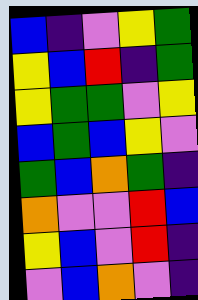[["blue", "indigo", "violet", "yellow", "green"], ["yellow", "blue", "red", "indigo", "green"], ["yellow", "green", "green", "violet", "yellow"], ["blue", "green", "blue", "yellow", "violet"], ["green", "blue", "orange", "green", "indigo"], ["orange", "violet", "violet", "red", "blue"], ["yellow", "blue", "violet", "red", "indigo"], ["violet", "blue", "orange", "violet", "indigo"]]